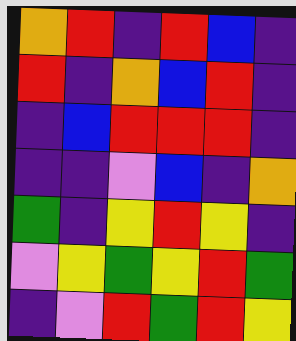[["orange", "red", "indigo", "red", "blue", "indigo"], ["red", "indigo", "orange", "blue", "red", "indigo"], ["indigo", "blue", "red", "red", "red", "indigo"], ["indigo", "indigo", "violet", "blue", "indigo", "orange"], ["green", "indigo", "yellow", "red", "yellow", "indigo"], ["violet", "yellow", "green", "yellow", "red", "green"], ["indigo", "violet", "red", "green", "red", "yellow"]]